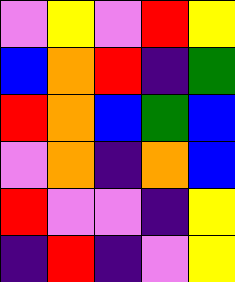[["violet", "yellow", "violet", "red", "yellow"], ["blue", "orange", "red", "indigo", "green"], ["red", "orange", "blue", "green", "blue"], ["violet", "orange", "indigo", "orange", "blue"], ["red", "violet", "violet", "indigo", "yellow"], ["indigo", "red", "indigo", "violet", "yellow"]]